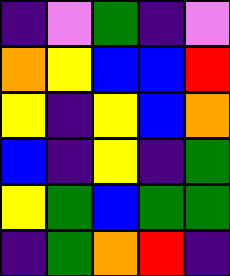[["indigo", "violet", "green", "indigo", "violet"], ["orange", "yellow", "blue", "blue", "red"], ["yellow", "indigo", "yellow", "blue", "orange"], ["blue", "indigo", "yellow", "indigo", "green"], ["yellow", "green", "blue", "green", "green"], ["indigo", "green", "orange", "red", "indigo"]]